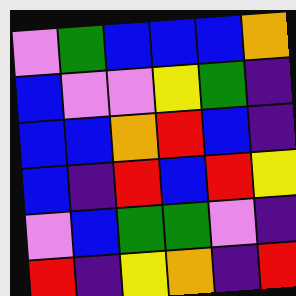[["violet", "green", "blue", "blue", "blue", "orange"], ["blue", "violet", "violet", "yellow", "green", "indigo"], ["blue", "blue", "orange", "red", "blue", "indigo"], ["blue", "indigo", "red", "blue", "red", "yellow"], ["violet", "blue", "green", "green", "violet", "indigo"], ["red", "indigo", "yellow", "orange", "indigo", "red"]]